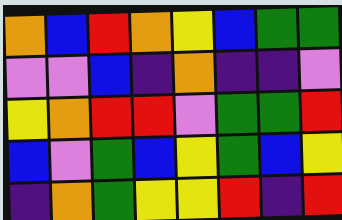[["orange", "blue", "red", "orange", "yellow", "blue", "green", "green"], ["violet", "violet", "blue", "indigo", "orange", "indigo", "indigo", "violet"], ["yellow", "orange", "red", "red", "violet", "green", "green", "red"], ["blue", "violet", "green", "blue", "yellow", "green", "blue", "yellow"], ["indigo", "orange", "green", "yellow", "yellow", "red", "indigo", "red"]]